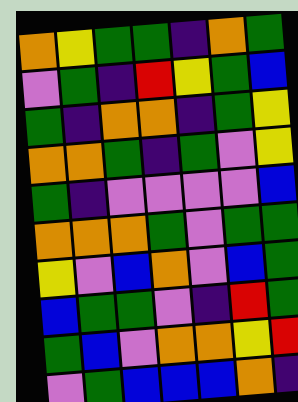[["orange", "yellow", "green", "green", "indigo", "orange", "green"], ["violet", "green", "indigo", "red", "yellow", "green", "blue"], ["green", "indigo", "orange", "orange", "indigo", "green", "yellow"], ["orange", "orange", "green", "indigo", "green", "violet", "yellow"], ["green", "indigo", "violet", "violet", "violet", "violet", "blue"], ["orange", "orange", "orange", "green", "violet", "green", "green"], ["yellow", "violet", "blue", "orange", "violet", "blue", "green"], ["blue", "green", "green", "violet", "indigo", "red", "green"], ["green", "blue", "violet", "orange", "orange", "yellow", "red"], ["violet", "green", "blue", "blue", "blue", "orange", "indigo"]]